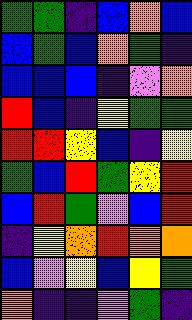[["green", "green", "indigo", "blue", "orange", "blue"], ["blue", "green", "blue", "orange", "green", "indigo"], ["blue", "blue", "blue", "indigo", "violet", "orange"], ["red", "blue", "indigo", "yellow", "green", "green"], ["red", "red", "yellow", "blue", "indigo", "yellow"], ["green", "blue", "red", "green", "yellow", "red"], ["blue", "red", "green", "violet", "blue", "red"], ["indigo", "yellow", "orange", "red", "orange", "orange"], ["blue", "violet", "yellow", "blue", "yellow", "green"], ["orange", "indigo", "indigo", "violet", "green", "indigo"]]